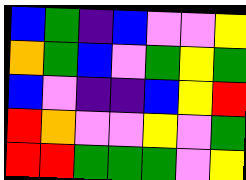[["blue", "green", "indigo", "blue", "violet", "violet", "yellow"], ["orange", "green", "blue", "violet", "green", "yellow", "green"], ["blue", "violet", "indigo", "indigo", "blue", "yellow", "red"], ["red", "orange", "violet", "violet", "yellow", "violet", "green"], ["red", "red", "green", "green", "green", "violet", "yellow"]]